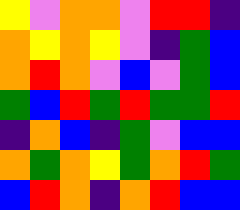[["yellow", "violet", "orange", "orange", "violet", "red", "red", "indigo"], ["orange", "yellow", "orange", "yellow", "violet", "indigo", "green", "blue"], ["orange", "red", "orange", "violet", "blue", "violet", "green", "blue"], ["green", "blue", "red", "green", "red", "green", "green", "red"], ["indigo", "orange", "blue", "indigo", "green", "violet", "blue", "blue"], ["orange", "green", "orange", "yellow", "green", "orange", "red", "green"], ["blue", "red", "orange", "indigo", "orange", "red", "blue", "blue"]]